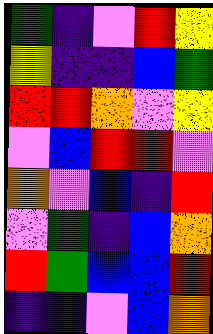[["green", "indigo", "violet", "red", "yellow"], ["yellow", "indigo", "indigo", "blue", "green"], ["red", "red", "orange", "violet", "yellow"], ["violet", "blue", "red", "red", "violet"], ["orange", "violet", "blue", "indigo", "red"], ["violet", "green", "indigo", "blue", "orange"], ["red", "green", "blue", "blue", "red"], ["indigo", "indigo", "violet", "blue", "orange"]]